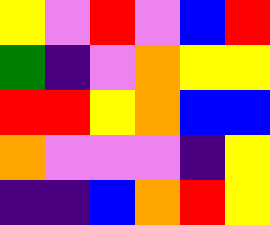[["yellow", "violet", "red", "violet", "blue", "red"], ["green", "indigo", "violet", "orange", "yellow", "yellow"], ["red", "red", "yellow", "orange", "blue", "blue"], ["orange", "violet", "violet", "violet", "indigo", "yellow"], ["indigo", "indigo", "blue", "orange", "red", "yellow"]]